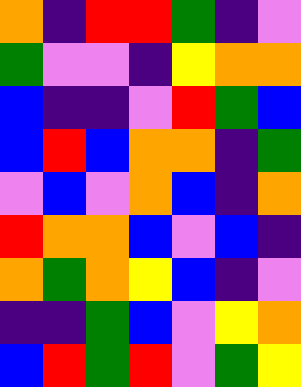[["orange", "indigo", "red", "red", "green", "indigo", "violet"], ["green", "violet", "violet", "indigo", "yellow", "orange", "orange"], ["blue", "indigo", "indigo", "violet", "red", "green", "blue"], ["blue", "red", "blue", "orange", "orange", "indigo", "green"], ["violet", "blue", "violet", "orange", "blue", "indigo", "orange"], ["red", "orange", "orange", "blue", "violet", "blue", "indigo"], ["orange", "green", "orange", "yellow", "blue", "indigo", "violet"], ["indigo", "indigo", "green", "blue", "violet", "yellow", "orange"], ["blue", "red", "green", "red", "violet", "green", "yellow"]]